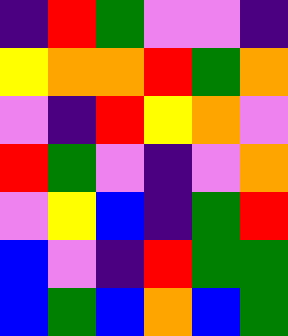[["indigo", "red", "green", "violet", "violet", "indigo"], ["yellow", "orange", "orange", "red", "green", "orange"], ["violet", "indigo", "red", "yellow", "orange", "violet"], ["red", "green", "violet", "indigo", "violet", "orange"], ["violet", "yellow", "blue", "indigo", "green", "red"], ["blue", "violet", "indigo", "red", "green", "green"], ["blue", "green", "blue", "orange", "blue", "green"]]